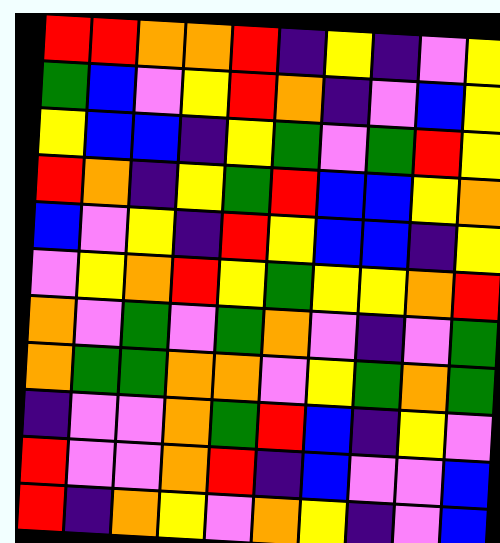[["red", "red", "orange", "orange", "red", "indigo", "yellow", "indigo", "violet", "yellow"], ["green", "blue", "violet", "yellow", "red", "orange", "indigo", "violet", "blue", "yellow"], ["yellow", "blue", "blue", "indigo", "yellow", "green", "violet", "green", "red", "yellow"], ["red", "orange", "indigo", "yellow", "green", "red", "blue", "blue", "yellow", "orange"], ["blue", "violet", "yellow", "indigo", "red", "yellow", "blue", "blue", "indigo", "yellow"], ["violet", "yellow", "orange", "red", "yellow", "green", "yellow", "yellow", "orange", "red"], ["orange", "violet", "green", "violet", "green", "orange", "violet", "indigo", "violet", "green"], ["orange", "green", "green", "orange", "orange", "violet", "yellow", "green", "orange", "green"], ["indigo", "violet", "violet", "orange", "green", "red", "blue", "indigo", "yellow", "violet"], ["red", "violet", "violet", "orange", "red", "indigo", "blue", "violet", "violet", "blue"], ["red", "indigo", "orange", "yellow", "violet", "orange", "yellow", "indigo", "violet", "blue"]]